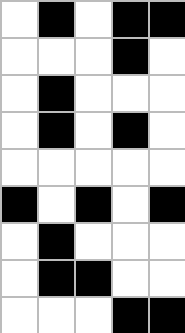[["white", "black", "white", "black", "black"], ["white", "white", "white", "black", "white"], ["white", "black", "white", "white", "white"], ["white", "black", "white", "black", "white"], ["white", "white", "white", "white", "white"], ["black", "white", "black", "white", "black"], ["white", "black", "white", "white", "white"], ["white", "black", "black", "white", "white"], ["white", "white", "white", "black", "black"]]